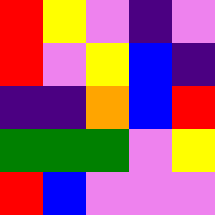[["red", "yellow", "violet", "indigo", "violet"], ["red", "violet", "yellow", "blue", "indigo"], ["indigo", "indigo", "orange", "blue", "red"], ["green", "green", "green", "violet", "yellow"], ["red", "blue", "violet", "violet", "violet"]]